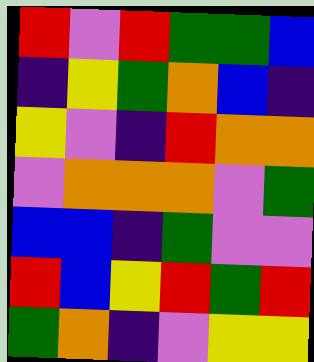[["red", "violet", "red", "green", "green", "blue"], ["indigo", "yellow", "green", "orange", "blue", "indigo"], ["yellow", "violet", "indigo", "red", "orange", "orange"], ["violet", "orange", "orange", "orange", "violet", "green"], ["blue", "blue", "indigo", "green", "violet", "violet"], ["red", "blue", "yellow", "red", "green", "red"], ["green", "orange", "indigo", "violet", "yellow", "yellow"]]